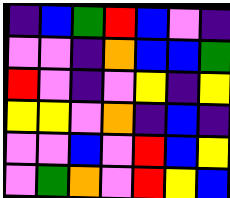[["indigo", "blue", "green", "red", "blue", "violet", "indigo"], ["violet", "violet", "indigo", "orange", "blue", "blue", "green"], ["red", "violet", "indigo", "violet", "yellow", "indigo", "yellow"], ["yellow", "yellow", "violet", "orange", "indigo", "blue", "indigo"], ["violet", "violet", "blue", "violet", "red", "blue", "yellow"], ["violet", "green", "orange", "violet", "red", "yellow", "blue"]]